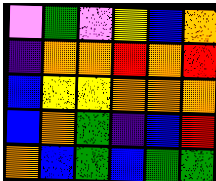[["violet", "green", "violet", "yellow", "blue", "orange"], ["indigo", "orange", "orange", "red", "orange", "red"], ["blue", "yellow", "yellow", "orange", "orange", "orange"], ["blue", "orange", "green", "indigo", "blue", "red"], ["orange", "blue", "green", "blue", "green", "green"]]